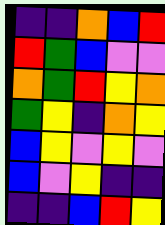[["indigo", "indigo", "orange", "blue", "red"], ["red", "green", "blue", "violet", "violet"], ["orange", "green", "red", "yellow", "orange"], ["green", "yellow", "indigo", "orange", "yellow"], ["blue", "yellow", "violet", "yellow", "violet"], ["blue", "violet", "yellow", "indigo", "indigo"], ["indigo", "indigo", "blue", "red", "yellow"]]